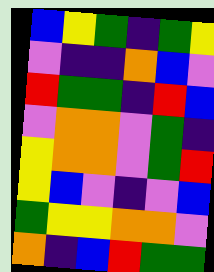[["blue", "yellow", "green", "indigo", "green", "yellow"], ["violet", "indigo", "indigo", "orange", "blue", "violet"], ["red", "green", "green", "indigo", "red", "blue"], ["violet", "orange", "orange", "violet", "green", "indigo"], ["yellow", "orange", "orange", "violet", "green", "red"], ["yellow", "blue", "violet", "indigo", "violet", "blue"], ["green", "yellow", "yellow", "orange", "orange", "violet"], ["orange", "indigo", "blue", "red", "green", "green"]]